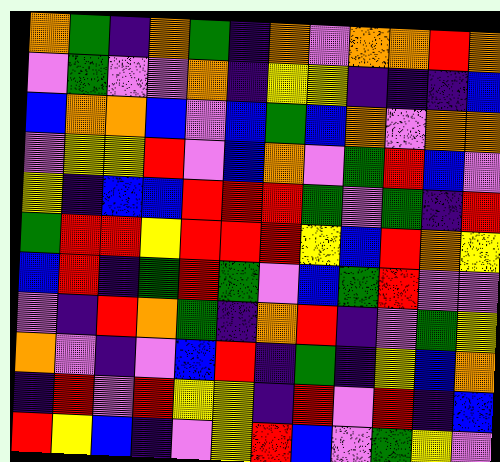[["orange", "green", "indigo", "orange", "green", "indigo", "orange", "violet", "orange", "orange", "red", "orange"], ["violet", "green", "violet", "violet", "orange", "indigo", "yellow", "yellow", "indigo", "indigo", "indigo", "blue"], ["blue", "orange", "orange", "blue", "violet", "blue", "green", "blue", "orange", "violet", "orange", "orange"], ["violet", "yellow", "yellow", "red", "violet", "blue", "orange", "violet", "green", "red", "blue", "violet"], ["yellow", "indigo", "blue", "blue", "red", "red", "red", "green", "violet", "green", "indigo", "red"], ["green", "red", "red", "yellow", "red", "red", "red", "yellow", "blue", "red", "orange", "yellow"], ["blue", "red", "indigo", "green", "red", "green", "violet", "blue", "green", "red", "violet", "violet"], ["violet", "indigo", "red", "orange", "green", "indigo", "orange", "red", "indigo", "violet", "green", "yellow"], ["orange", "violet", "indigo", "violet", "blue", "red", "indigo", "green", "indigo", "yellow", "blue", "orange"], ["indigo", "red", "violet", "red", "yellow", "yellow", "indigo", "red", "violet", "red", "indigo", "blue"], ["red", "yellow", "blue", "indigo", "violet", "yellow", "red", "blue", "violet", "green", "yellow", "violet"]]